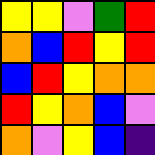[["yellow", "yellow", "violet", "green", "red"], ["orange", "blue", "red", "yellow", "red"], ["blue", "red", "yellow", "orange", "orange"], ["red", "yellow", "orange", "blue", "violet"], ["orange", "violet", "yellow", "blue", "indigo"]]